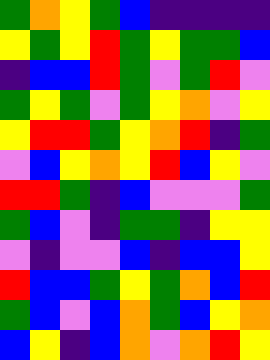[["green", "orange", "yellow", "green", "blue", "indigo", "indigo", "indigo", "indigo"], ["yellow", "green", "yellow", "red", "green", "yellow", "green", "green", "blue"], ["indigo", "blue", "blue", "red", "green", "violet", "green", "red", "violet"], ["green", "yellow", "green", "violet", "green", "yellow", "orange", "violet", "yellow"], ["yellow", "red", "red", "green", "yellow", "orange", "red", "indigo", "green"], ["violet", "blue", "yellow", "orange", "yellow", "red", "blue", "yellow", "violet"], ["red", "red", "green", "indigo", "blue", "violet", "violet", "violet", "green"], ["green", "blue", "violet", "indigo", "green", "green", "indigo", "yellow", "yellow"], ["violet", "indigo", "violet", "violet", "blue", "indigo", "blue", "blue", "yellow"], ["red", "blue", "blue", "green", "yellow", "green", "orange", "blue", "red"], ["green", "blue", "violet", "blue", "orange", "green", "blue", "yellow", "orange"], ["blue", "yellow", "indigo", "blue", "orange", "violet", "orange", "red", "yellow"]]